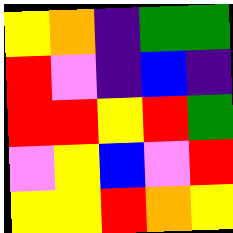[["yellow", "orange", "indigo", "green", "green"], ["red", "violet", "indigo", "blue", "indigo"], ["red", "red", "yellow", "red", "green"], ["violet", "yellow", "blue", "violet", "red"], ["yellow", "yellow", "red", "orange", "yellow"]]